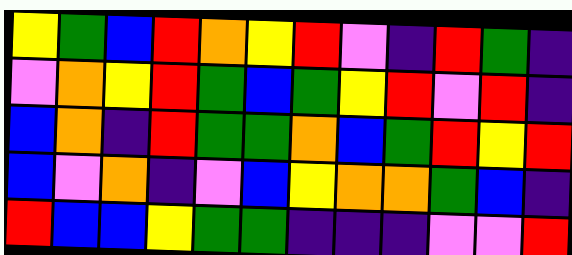[["yellow", "green", "blue", "red", "orange", "yellow", "red", "violet", "indigo", "red", "green", "indigo"], ["violet", "orange", "yellow", "red", "green", "blue", "green", "yellow", "red", "violet", "red", "indigo"], ["blue", "orange", "indigo", "red", "green", "green", "orange", "blue", "green", "red", "yellow", "red"], ["blue", "violet", "orange", "indigo", "violet", "blue", "yellow", "orange", "orange", "green", "blue", "indigo"], ["red", "blue", "blue", "yellow", "green", "green", "indigo", "indigo", "indigo", "violet", "violet", "red"]]